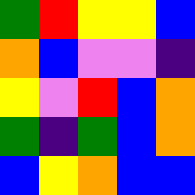[["green", "red", "yellow", "yellow", "blue"], ["orange", "blue", "violet", "violet", "indigo"], ["yellow", "violet", "red", "blue", "orange"], ["green", "indigo", "green", "blue", "orange"], ["blue", "yellow", "orange", "blue", "blue"]]